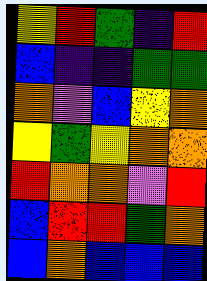[["yellow", "red", "green", "indigo", "red"], ["blue", "indigo", "indigo", "green", "green"], ["orange", "violet", "blue", "yellow", "orange"], ["yellow", "green", "yellow", "orange", "orange"], ["red", "orange", "orange", "violet", "red"], ["blue", "red", "red", "green", "orange"], ["blue", "orange", "blue", "blue", "blue"]]